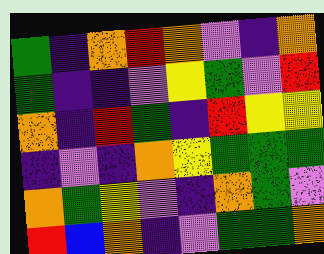[["green", "indigo", "orange", "red", "orange", "violet", "indigo", "orange"], ["green", "indigo", "indigo", "violet", "yellow", "green", "violet", "red"], ["orange", "indigo", "red", "green", "indigo", "red", "yellow", "yellow"], ["indigo", "violet", "indigo", "orange", "yellow", "green", "green", "green"], ["orange", "green", "yellow", "violet", "indigo", "orange", "green", "violet"], ["red", "blue", "orange", "indigo", "violet", "green", "green", "orange"]]